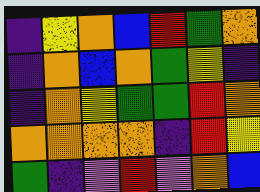[["indigo", "yellow", "orange", "blue", "red", "green", "orange"], ["indigo", "orange", "blue", "orange", "green", "yellow", "indigo"], ["indigo", "orange", "yellow", "green", "green", "red", "orange"], ["orange", "orange", "orange", "orange", "indigo", "red", "yellow"], ["green", "indigo", "violet", "red", "violet", "orange", "blue"]]